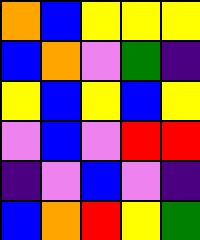[["orange", "blue", "yellow", "yellow", "yellow"], ["blue", "orange", "violet", "green", "indigo"], ["yellow", "blue", "yellow", "blue", "yellow"], ["violet", "blue", "violet", "red", "red"], ["indigo", "violet", "blue", "violet", "indigo"], ["blue", "orange", "red", "yellow", "green"]]